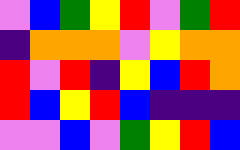[["violet", "blue", "green", "yellow", "red", "violet", "green", "red"], ["indigo", "orange", "orange", "orange", "violet", "yellow", "orange", "orange"], ["red", "violet", "red", "indigo", "yellow", "blue", "red", "orange"], ["red", "blue", "yellow", "red", "blue", "indigo", "indigo", "indigo"], ["violet", "violet", "blue", "violet", "green", "yellow", "red", "blue"]]